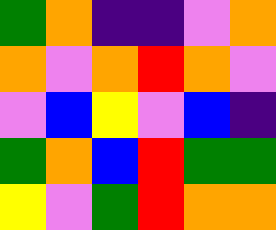[["green", "orange", "indigo", "indigo", "violet", "orange"], ["orange", "violet", "orange", "red", "orange", "violet"], ["violet", "blue", "yellow", "violet", "blue", "indigo"], ["green", "orange", "blue", "red", "green", "green"], ["yellow", "violet", "green", "red", "orange", "orange"]]